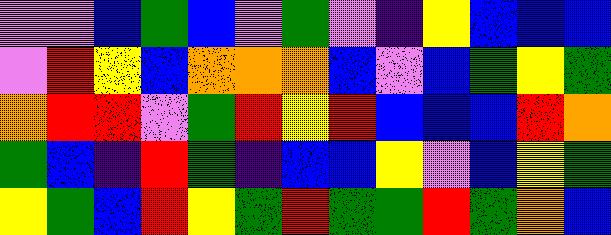[["violet", "violet", "blue", "green", "blue", "violet", "green", "violet", "indigo", "yellow", "blue", "blue", "blue"], ["violet", "red", "yellow", "blue", "orange", "orange", "orange", "blue", "violet", "blue", "green", "yellow", "green"], ["orange", "red", "red", "violet", "green", "red", "yellow", "red", "blue", "blue", "blue", "red", "orange"], ["green", "blue", "indigo", "red", "green", "indigo", "blue", "blue", "yellow", "violet", "blue", "yellow", "green"], ["yellow", "green", "blue", "red", "yellow", "green", "red", "green", "green", "red", "green", "orange", "blue"]]